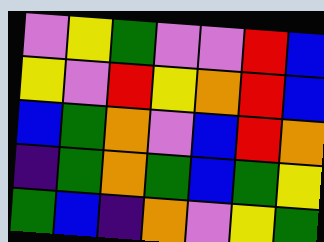[["violet", "yellow", "green", "violet", "violet", "red", "blue"], ["yellow", "violet", "red", "yellow", "orange", "red", "blue"], ["blue", "green", "orange", "violet", "blue", "red", "orange"], ["indigo", "green", "orange", "green", "blue", "green", "yellow"], ["green", "blue", "indigo", "orange", "violet", "yellow", "green"]]